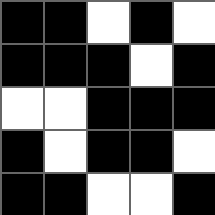[["black", "black", "white", "black", "white"], ["black", "black", "black", "white", "black"], ["white", "white", "black", "black", "black"], ["black", "white", "black", "black", "white"], ["black", "black", "white", "white", "black"]]